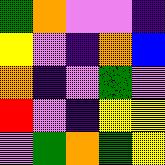[["green", "orange", "violet", "violet", "indigo"], ["yellow", "violet", "indigo", "orange", "blue"], ["orange", "indigo", "violet", "green", "violet"], ["red", "violet", "indigo", "yellow", "yellow"], ["violet", "green", "orange", "green", "yellow"]]